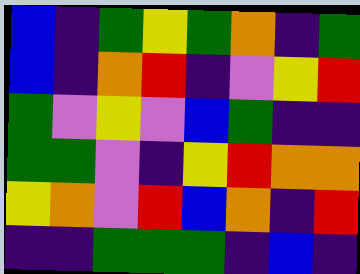[["blue", "indigo", "green", "yellow", "green", "orange", "indigo", "green"], ["blue", "indigo", "orange", "red", "indigo", "violet", "yellow", "red"], ["green", "violet", "yellow", "violet", "blue", "green", "indigo", "indigo"], ["green", "green", "violet", "indigo", "yellow", "red", "orange", "orange"], ["yellow", "orange", "violet", "red", "blue", "orange", "indigo", "red"], ["indigo", "indigo", "green", "green", "green", "indigo", "blue", "indigo"]]